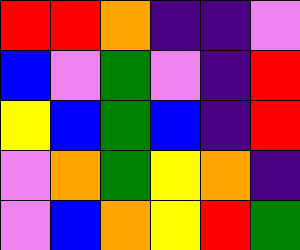[["red", "red", "orange", "indigo", "indigo", "violet"], ["blue", "violet", "green", "violet", "indigo", "red"], ["yellow", "blue", "green", "blue", "indigo", "red"], ["violet", "orange", "green", "yellow", "orange", "indigo"], ["violet", "blue", "orange", "yellow", "red", "green"]]